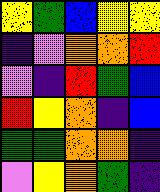[["yellow", "green", "blue", "yellow", "yellow"], ["indigo", "violet", "orange", "orange", "red"], ["violet", "indigo", "red", "green", "blue"], ["red", "yellow", "orange", "indigo", "blue"], ["green", "green", "orange", "orange", "indigo"], ["violet", "yellow", "orange", "green", "indigo"]]